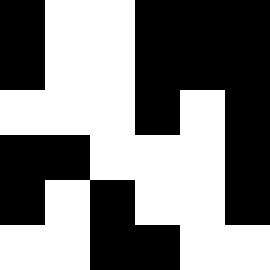[["black", "white", "white", "black", "black", "black"], ["black", "white", "white", "black", "black", "black"], ["white", "white", "white", "black", "white", "black"], ["black", "black", "white", "white", "white", "black"], ["black", "white", "black", "white", "white", "black"], ["white", "white", "black", "black", "white", "white"]]